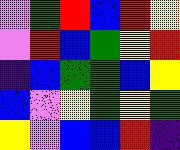[["violet", "green", "red", "blue", "red", "yellow"], ["violet", "red", "blue", "green", "yellow", "red"], ["indigo", "blue", "green", "green", "blue", "yellow"], ["blue", "violet", "yellow", "green", "yellow", "green"], ["yellow", "violet", "blue", "blue", "red", "indigo"]]